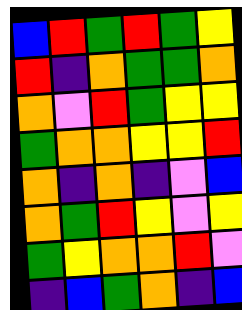[["blue", "red", "green", "red", "green", "yellow"], ["red", "indigo", "orange", "green", "green", "orange"], ["orange", "violet", "red", "green", "yellow", "yellow"], ["green", "orange", "orange", "yellow", "yellow", "red"], ["orange", "indigo", "orange", "indigo", "violet", "blue"], ["orange", "green", "red", "yellow", "violet", "yellow"], ["green", "yellow", "orange", "orange", "red", "violet"], ["indigo", "blue", "green", "orange", "indigo", "blue"]]